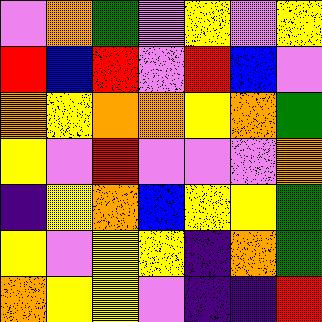[["violet", "orange", "green", "violet", "yellow", "violet", "yellow"], ["red", "blue", "red", "violet", "red", "blue", "violet"], ["orange", "yellow", "orange", "orange", "yellow", "orange", "green"], ["yellow", "violet", "red", "violet", "violet", "violet", "orange"], ["indigo", "yellow", "orange", "blue", "yellow", "yellow", "green"], ["yellow", "violet", "yellow", "yellow", "indigo", "orange", "green"], ["orange", "yellow", "yellow", "violet", "indigo", "indigo", "red"]]